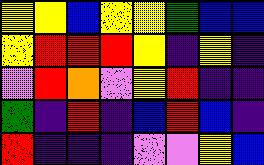[["yellow", "yellow", "blue", "yellow", "yellow", "green", "blue", "blue"], ["yellow", "red", "red", "red", "yellow", "indigo", "yellow", "indigo"], ["violet", "red", "orange", "violet", "yellow", "red", "indigo", "indigo"], ["green", "indigo", "red", "indigo", "blue", "red", "blue", "indigo"], ["red", "indigo", "indigo", "indigo", "violet", "violet", "yellow", "blue"]]